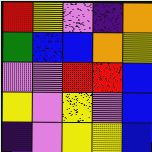[["red", "yellow", "violet", "indigo", "orange"], ["green", "blue", "blue", "orange", "yellow"], ["violet", "violet", "red", "red", "blue"], ["yellow", "violet", "yellow", "violet", "blue"], ["indigo", "violet", "yellow", "yellow", "blue"]]